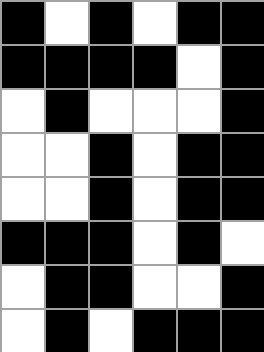[["black", "white", "black", "white", "black", "black"], ["black", "black", "black", "black", "white", "black"], ["white", "black", "white", "white", "white", "black"], ["white", "white", "black", "white", "black", "black"], ["white", "white", "black", "white", "black", "black"], ["black", "black", "black", "white", "black", "white"], ["white", "black", "black", "white", "white", "black"], ["white", "black", "white", "black", "black", "black"]]